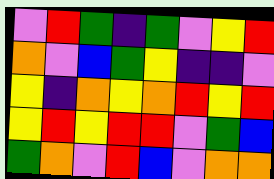[["violet", "red", "green", "indigo", "green", "violet", "yellow", "red"], ["orange", "violet", "blue", "green", "yellow", "indigo", "indigo", "violet"], ["yellow", "indigo", "orange", "yellow", "orange", "red", "yellow", "red"], ["yellow", "red", "yellow", "red", "red", "violet", "green", "blue"], ["green", "orange", "violet", "red", "blue", "violet", "orange", "orange"]]